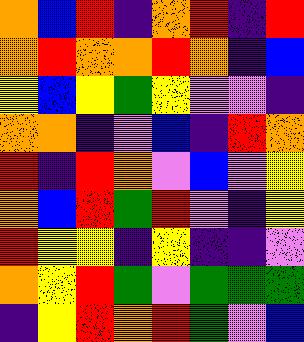[["orange", "blue", "red", "indigo", "orange", "red", "indigo", "red"], ["orange", "red", "orange", "orange", "red", "orange", "indigo", "blue"], ["yellow", "blue", "yellow", "green", "yellow", "violet", "violet", "indigo"], ["orange", "orange", "indigo", "violet", "blue", "indigo", "red", "orange"], ["red", "indigo", "red", "orange", "violet", "blue", "violet", "yellow"], ["orange", "blue", "red", "green", "red", "violet", "indigo", "yellow"], ["red", "yellow", "yellow", "indigo", "yellow", "indigo", "indigo", "violet"], ["orange", "yellow", "red", "green", "violet", "green", "green", "green"], ["indigo", "yellow", "red", "orange", "red", "green", "violet", "blue"]]